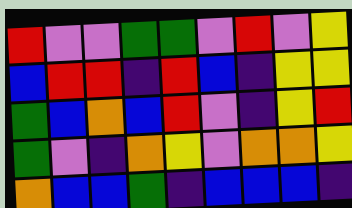[["red", "violet", "violet", "green", "green", "violet", "red", "violet", "yellow"], ["blue", "red", "red", "indigo", "red", "blue", "indigo", "yellow", "yellow"], ["green", "blue", "orange", "blue", "red", "violet", "indigo", "yellow", "red"], ["green", "violet", "indigo", "orange", "yellow", "violet", "orange", "orange", "yellow"], ["orange", "blue", "blue", "green", "indigo", "blue", "blue", "blue", "indigo"]]